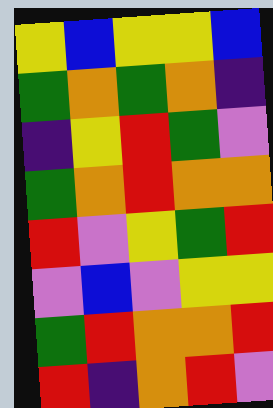[["yellow", "blue", "yellow", "yellow", "blue"], ["green", "orange", "green", "orange", "indigo"], ["indigo", "yellow", "red", "green", "violet"], ["green", "orange", "red", "orange", "orange"], ["red", "violet", "yellow", "green", "red"], ["violet", "blue", "violet", "yellow", "yellow"], ["green", "red", "orange", "orange", "red"], ["red", "indigo", "orange", "red", "violet"]]